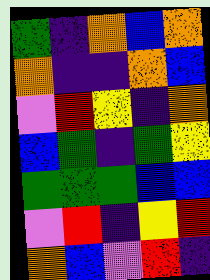[["green", "indigo", "orange", "blue", "orange"], ["orange", "indigo", "indigo", "orange", "blue"], ["violet", "red", "yellow", "indigo", "orange"], ["blue", "green", "indigo", "green", "yellow"], ["green", "green", "green", "blue", "blue"], ["violet", "red", "indigo", "yellow", "red"], ["orange", "blue", "violet", "red", "indigo"]]